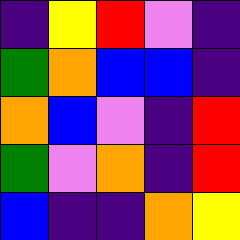[["indigo", "yellow", "red", "violet", "indigo"], ["green", "orange", "blue", "blue", "indigo"], ["orange", "blue", "violet", "indigo", "red"], ["green", "violet", "orange", "indigo", "red"], ["blue", "indigo", "indigo", "orange", "yellow"]]